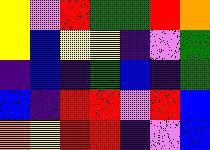[["yellow", "violet", "red", "green", "green", "red", "orange"], ["yellow", "blue", "yellow", "yellow", "indigo", "violet", "green"], ["indigo", "blue", "indigo", "green", "blue", "indigo", "green"], ["blue", "indigo", "red", "red", "violet", "red", "blue"], ["orange", "yellow", "red", "red", "indigo", "violet", "blue"]]